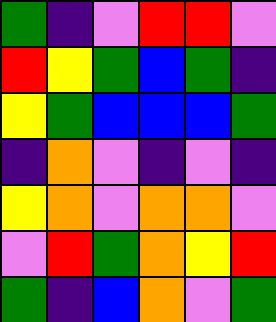[["green", "indigo", "violet", "red", "red", "violet"], ["red", "yellow", "green", "blue", "green", "indigo"], ["yellow", "green", "blue", "blue", "blue", "green"], ["indigo", "orange", "violet", "indigo", "violet", "indigo"], ["yellow", "orange", "violet", "orange", "orange", "violet"], ["violet", "red", "green", "orange", "yellow", "red"], ["green", "indigo", "blue", "orange", "violet", "green"]]